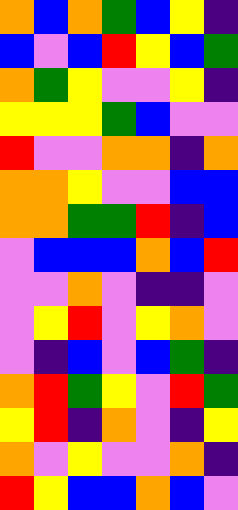[["orange", "blue", "orange", "green", "blue", "yellow", "indigo"], ["blue", "violet", "blue", "red", "yellow", "blue", "green"], ["orange", "green", "yellow", "violet", "violet", "yellow", "indigo"], ["yellow", "yellow", "yellow", "green", "blue", "violet", "violet"], ["red", "violet", "violet", "orange", "orange", "indigo", "orange"], ["orange", "orange", "yellow", "violet", "violet", "blue", "blue"], ["orange", "orange", "green", "green", "red", "indigo", "blue"], ["violet", "blue", "blue", "blue", "orange", "blue", "red"], ["violet", "violet", "orange", "violet", "indigo", "indigo", "violet"], ["violet", "yellow", "red", "violet", "yellow", "orange", "violet"], ["violet", "indigo", "blue", "violet", "blue", "green", "indigo"], ["orange", "red", "green", "yellow", "violet", "red", "green"], ["yellow", "red", "indigo", "orange", "violet", "indigo", "yellow"], ["orange", "violet", "yellow", "violet", "violet", "orange", "indigo"], ["red", "yellow", "blue", "blue", "orange", "blue", "violet"]]